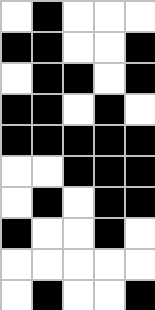[["white", "black", "white", "white", "white"], ["black", "black", "white", "white", "black"], ["white", "black", "black", "white", "black"], ["black", "black", "white", "black", "white"], ["black", "black", "black", "black", "black"], ["white", "white", "black", "black", "black"], ["white", "black", "white", "black", "black"], ["black", "white", "white", "black", "white"], ["white", "white", "white", "white", "white"], ["white", "black", "white", "white", "black"]]